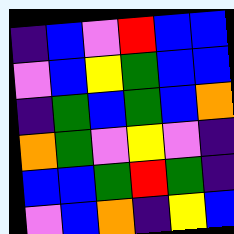[["indigo", "blue", "violet", "red", "blue", "blue"], ["violet", "blue", "yellow", "green", "blue", "blue"], ["indigo", "green", "blue", "green", "blue", "orange"], ["orange", "green", "violet", "yellow", "violet", "indigo"], ["blue", "blue", "green", "red", "green", "indigo"], ["violet", "blue", "orange", "indigo", "yellow", "blue"]]